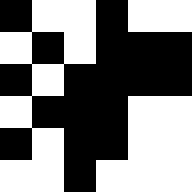[["black", "white", "white", "black", "white", "white"], ["white", "black", "white", "black", "black", "black"], ["black", "white", "black", "black", "black", "black"], ["white", "black", "black", "black", "white", "white"], ["black", "white", "black", "black", "white", "white"], ["white", "white", "black", "white", "white", "white"]]